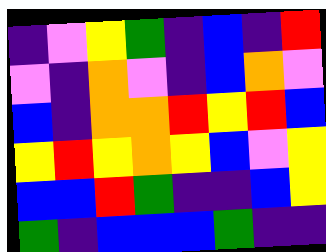[["indigo", "violet", "yellow", "green", "indigo", "blue", "indigo", "red"], ["violet", "indigo", "orange", "violet", "indigo", "blue", "orange", "violet"], ["blue", "indigo", "orange", "orange", "red", "yellow", "red", "blue"], ["yellow", "red", "yellow", "orange", "yellow", "blue", "violet", "yellow"], ["blue", "blue", "red", "green", "indigo", "indigo", "blue", "yellow"], ["green", "indigo", "blue", "blue", "blue", "green", "indigo", "indigo"]]